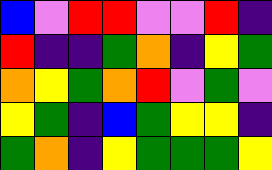[["blue", "violet", "red", "red", "violet", "violet", "red", "indigo"], ["red", "indigo", "indigo", "green", "orange", "indigo", "yellow", "green"], ["orange", "yellow", "green", "orange", "red", "violet", "green", "violet"], ["yellow", "green", "indigo", "blue", "green", "yellow", "yellow", "indigo"], ["green", "orange", "indigo", "yellow", "green", "green", "green", "yellow"]]